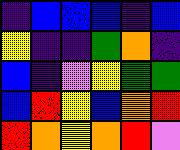[["indigo", "blue", "blue", "blue", "indigo", "blue"], ["yellow", "indigo", "indigo", "green", "orange", "indigo"], ["blue", "indigo", "violet", "yellow", "green", "green"], ["blue", "red", "yellow", "blue", "orange", "red"], ["red", "orange", "yellow", "orange", "red", "violet"]]